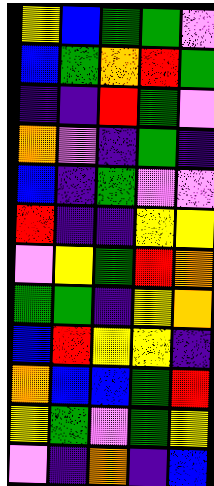[["yellow", "blue", "green", "green", "violet"], ["blue", "green", "orange", "red", "green"], ["indigo", "indigo", "red", "green", "violet"], ["orange", "violet", "indigo", "green", "indigo"], ["blue", "indigo", "green", "violet", "violet"], ["red", "indigo", "indigo", "yellow", "yellow"], ["violet", "yellow", "green", "red", "orange"], ["green", "green", "indigo", "yellow", "orange"], ["blue", "red", "yellow", "yellow", "indigo"], ["orange", "blue", "blue", "green", "red"], ["yellow", "green", "violet", "green", "yellow"], ["violet", "indigo", "orange", "indigo", "blue"]]